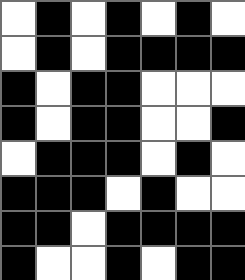[["white", "black", "white", "black", "white", "black", "white"], ["white", "black", "white", "black", "black", "black", "black"], ["black", "white", "black", "black", "white", "white", "white"], ["black", "white", "black", "black", "white", "white", "black"], ["white", "black", "black", "black", "white", "black", "white"], ["black", "black", "black", "white", "black", "white", "white"], ["black", "black", "white", "black", "black", "black", "black"], ["black", "white", "white", "black", "white", "black", "black"]]